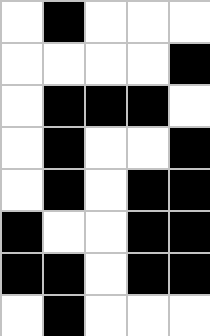[["white", "black", "white", "white", "white"], ["white", "white", "white", "white", "black"], ["white", "black", "black", "black", "white"], ["white", "black", "white", "white", "black"], ["white", "black", "white", "black", "black"], ["black", "white", "white", "black", "black"], ["black", "black", "white", "black", "black"], ["white", "black", "white", "white", "white"]]